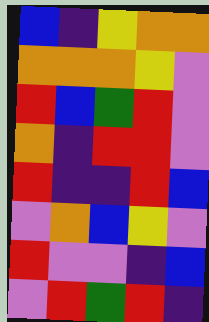[["blue", "indigo", "yellow", "orange", "orange"], ["orange", "orange", "orange", "yellow", "violet"], ["red", "blue", "green", "red", "violet"], ["orange", "indigo", "red", "red", "violet"], ["red", "indigo", "indigo", "red", "blue"], ["violet", "orange", "blue", "yellow", "violet"], ["red", "violet", "violet", "indigo", "blue"], ["violet", "red", "green", "red", "indigo"]]